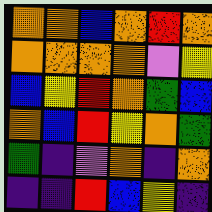[["orange", "orange", "blue", "orange", "red", "orange"], ["orange", "orange", "orange", "orange", "violet", "yellow"], ["blue", "yellow", "red", "orange", "green", "blue"], ["orange", "blue", "red", "yellow", "orange", "green"], ["green", "indigo", "violet", "orange", "indigo", "orange"], ["indigo", "indigo", "red", "blue", "yellow", "indigo"]]